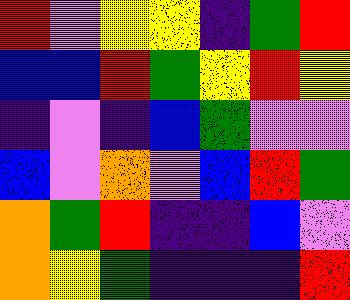[["red", "violet", "yellow", "yellow", "indigo", "green", "red"], ["blue", "blue", "red", "green", "yellow", "red", "yellow"], ["indigo", "violet", "indigo", "blue", "green", "violet", "violet"], ["blue", "violet", "orange", "violet", "blue", "red", "green"], ["orange", "green", "red", "indigo", "indigo", "blue", "violet"], ["orange", "yellow", "green", "indigo", "indigo", "indigo", "red"]]